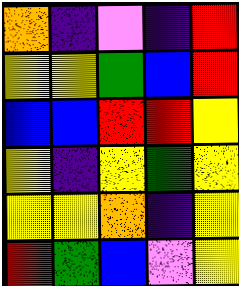[["orange", "indigo", "violet", "indigo", "red"], ["yellow", "yellow", "green", "blue", "red"], ["blue", "blue", "red", "red", "yellow"], ["yellow", "indigo", "yellow", "green", "yellow"], ["yellow", "yellow", "orange", "indigo", "yellow"], ["red", "green", "blue", "violet", "yellow"]]